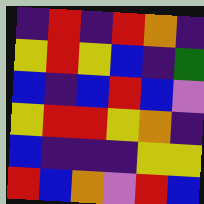[["indigo", "red", "indigo", "red", "orange", "indigo"], ["yellow", "red", "yellow", "blue", "indigo", "green"], ["blue", "indigo", "blue", "red", "blue", "violet"], ["yellow", "red", "red", "yellow", "orange", "indigo"], ["blue", "indigo", "indigo", "indigo", "yellow", "yellow"], ["red", "blue", "orange", "violet", "red", "blue"]]